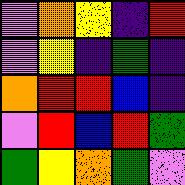[["violet", "orange", "yellow", "indigo", "red"], ["violet", "yellow", "indigo", "green", "indigo"], ["orange", "red", "red", "blue", "indigo"], ["violet", "red", "blue", "red", "green"], ["green", "yellow", "orange", "green", "violet"]]